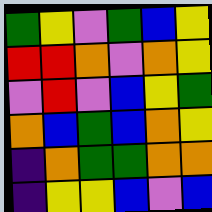[["green", "yellow", "violet", "green", "blue", "yellow"], ["red", "red", "orange", "violet", "orange", "yellow"], ["violet", "red", "violet", "blue", "yellow", "green"], ["orange", "blue", "green", "blue", "orange", "yellow"], ["indigo", "orange", "green", "green", "orange", "orange"], ["indigo", "yellow", "yellow", "blue", "violet", "blue"]]